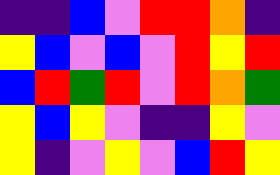[["indigo", "indigo", "blue", "violet", "red", "red", "orange", "indigo"], ["yellow", "blue", "violet", "blue", "violet", "red", "yellow", "red"], ["blue", "red", "green", "red", "violet", "red", "orange", "green"], ["yellow", "blue", "yellow", "violet", "indigo", "indigo", "yellow", "violet"], ["yellow", "indigo", "violet", "yellow", "violet", "blue", "red", "yellow"]]